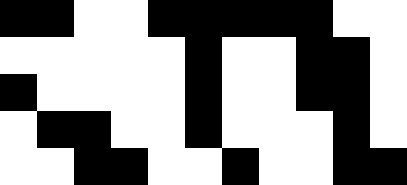[["black", "black", "white", "white", "black", "black", "black", "black", "black", "white", "white"], ["white", "white", "white", "white", "white", "black", "white", "white", "black", "black", "white"], ["black", "white", "white", "white", "white", "black", "white", "white", "black", "black", "white"], ["white", "black", "black", "white", "white", "black", "white", "white", "white", "black", "white"], ["white", "white", "black", "black", "white", "white", "black", "white", "white", "black", "black"]]